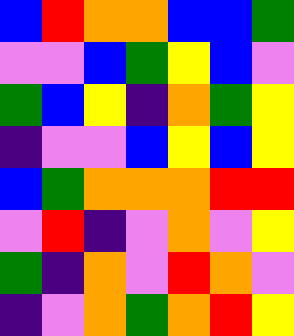[["blue", "red", "orange", "orange", "blue", "blue", "green"], ["violet", "violet", "blue", "green", "yellow", "blue", "violet"], ["green", "blue", "yellow", "indigo", "orange", "green", "yellow"], ["indigo", "violet", "violet", "blue", "yellow", "blue", "yellow"], ["blue", "green", "orange", "orange", "orange", "red", "red"], ["violet", "red", "indigo", "violet", "orange", "violet", "yellow"], ["green", "indigo", "orange", "violet", "red", "orange", "violet"], ["indigo", "violet", "orange", "green", "orange", "red", "yellow"]]